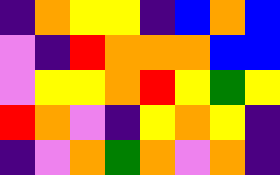[["indigo", "orange", "yellow", "yellow", "indigo", "blue", "orange", "blue"], ["violet", "indigo", "red", "orange", "orange", "orange", "blue", "blue"], ["violet", "yellow", "yellow", "orange", "red", "yellow", "green", "yellow"], ["red", "orange", "violet", "indigo", "yellow", "orange", "yellow", "indigo"], ["indigo", "violet", "orange", "green", "orange", "violet", "orange", "indigo"]]